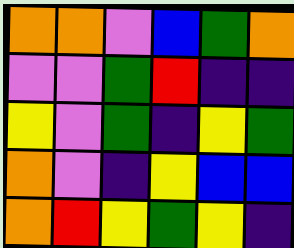[["orange", "orange", "violet", "blue", "green", "orange"], ["violet", "violet", "green", "red", "indigo", "indigo"], ["yellow", "violet", "green", "indigo", "yellow", "green"], ["orange", "violet", "indigo", "yellow", "blue", "blue"], ["orange", "red", "yellow", "green", "yellow", "indigo"]]